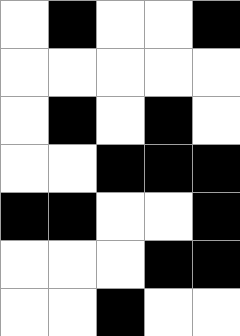[["white", "black", "white", "white", "black"], ["white", "white", "white", "white", "white"], ["white", "black", "white", "black", "white"], ["white", "white", "black", "black", "black"], ["black", "black", "white", "white", "black"], ["white", "white", "white", "black", "black"], ["white", "white", "black", "white", "white"]]